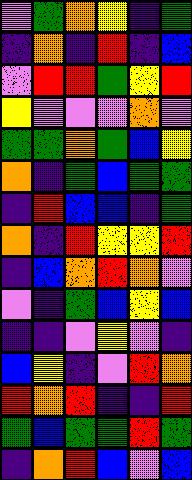[["violet", "green", "orange", "yellow", "indigo", "green"], ["indigo", "orange", "indigo", "red", "indigo", "blue"], ["violet", "red", "red", "green", "yellow", "red"], ["yellow", "violet", "violet", "violet", "orange", "violet"], ["green", "green", "orange", "green", "blue", "yellow"], ["orange", "indigo", "green", "blue", "green", "green"], ["indigo", "red", "blue", "blue", "indigo", "green"], ["orange", "indigo", "red", "yellow", "yellow", "red"], ["indigo", "blue", "orange", "red", "orange", "violet"], ["violet", "indigo", "green", "blue", "yellow", "blue"], ["indigo", "indigo", "violet", "yellow", "violet", "indigo"], ["blue", "yellow", "indigo", "violet", "red", "orange"], ["red", "orange", "red", "indigo", "indigo", "red"], ["green", "blue", "green", "green", "red", "green"], ["indigo", "orange", "red", "blue", "violet", "blue"]]